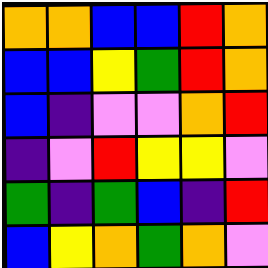[["orange", "orange", "blue", "blue", "red", "orange"], ["blue", "blue", "yellow", "green", "red", "orange"], ["blue", "indigo", "violet", "violet", "orange", "red"], ["indigo", "violet", "red", "yellow", "yellow", "violet"], ["green", "indigo", "green", "blue", "indigo", "red"], ["blue", "yellow", "orange", "green", "orange", "violet"]]